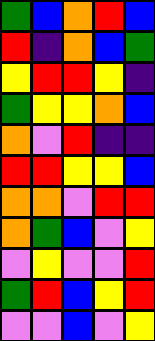[["green", "blue", "orange", "red", "blue"], ["red", "indigo", "orange", "blue", "green"], ["yellow", "red", "red", "yellow", "indigo"], ["green", "yellow", "yellow", "orange", "blue"], ["orange", "violet", "red", "indigo", "indigo"], ["red", "red", "yellow", "yellow", "blue"], ["orange", "orange", "violet", "red", "red"], ["orange", "green", "blue", "violet", "yellow"], ["violet", "yellow", "violet", "violet", "red"], ["green", "red", "blue", "yellow", "red"], ["violet", "violet", "blue", "violet", "yellow"]]